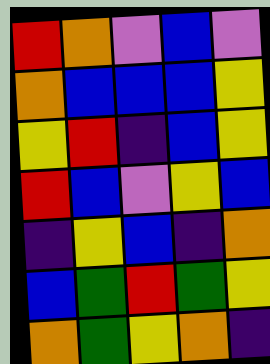[["red", "orange", "violet", "blue", "violet"], ["orange", "blue", "blue", "blue", "yellow"], ["yellow", "red", "indigo", "blue", "yellow"], ["red", "blue", "violet", "yellow", "blue"], ["indigo", "yellow", "blue", "indigo", "orange"], ["blue", "green", "red", "green", "yellow"], ["orange", "green", "yellow", "orange", "indigo"]]